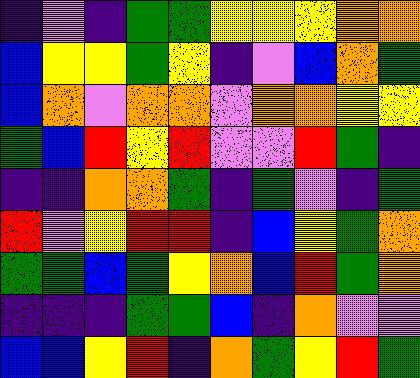[["indigo", "violet", "indigo", "green", "green", "yellow", "yellow", "yellow", "orange", "orange"], ["blue", "yellow", "yellow", "green", "yellow", "indigo", "violet", "blue", "orange", "green"], ["blue", "orange", "violet", "orange", "orange", "violet", "orange", "orange", "yellow", "yellow"], ["green", "blue", "red", "yellow", "red", "violet", "violet", "red", "green", "indigo"], ["indigo", "indigo", "orange", "orange", "green", "indigo", "green", "violet", "indigo", "green"], ["red", "violet", "yellow", "red", "red", "indigo", "blue", "yellow", "green", "orange"], ["green", "green", "blue", "green", "yellow", "orange", "blue", "red", "green", "orange"], ["indigo", "indigo", "indigo", "green", "green", "blue", "indigo", "orange", "violet", "violet"], ["blue", "blue", "yellow", "red", "indigo", "orange", "green", "yellow", "red", "green"]]